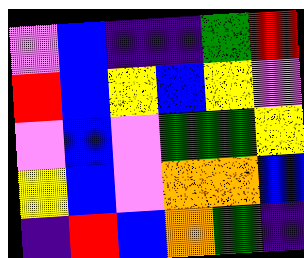[["violet", "blue", "indigo", "indigo", "green", "red"], ["red", "blue", "yellow", "blue", "yellow", "violet"], ["violet", "blue", "violet", "green", "green", "yellow"], ["yellow", "blue", "violet", "orange", "orange", "blue"], ["indigo", "red", "blue", "orange", "green", "indigo"]]